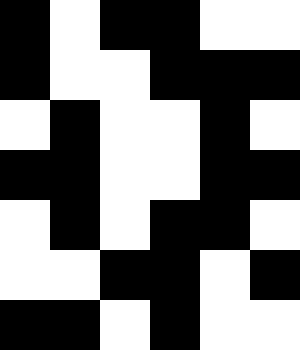[["black", "white", "black", "black", "white", "white"], ["black", "white", "white", "black", "black", "black"], ["white", "black", "white", "white", "black", "white"], ["black", "black", "white", "white", "black", "black"], ["white", "black", "white", "black", "black", "white"], ["white", "white", "black", "black", "white", "black"], ["black", "black", "white", "black", "white", "white"]]